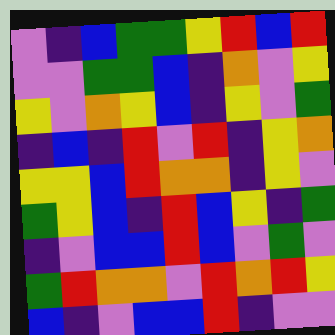[["violet", "indigo", "blue", "green", "green", "yellow", "red", "blue", "red"], ["violet", "violet", "green", "green", "blue", "indigo", "orange", "violet", "yellow"], ["yellow", "violet", "orange", "yellow", "blue", "indigo", "yellow", "violet", "green"], ["indigo", "blue", "indigo", "red", "violet", "red", "indigo", "yellow", "orange"], ["yellow", "yellow", "blue", "red", "orange", "orange", "indigo", "yellow", "violet"], ["green", "yellow", "blue", "indigo", "red", "blue", "yellow", "indigo", "green"], ["indigo", "violet", "blue", "blue", "red", "blue", "violet", "green", "violet"], ["green", "red", "orange", "orange", "violet", "red", "orange", "red", "yellow"], ["blue", "indigo", "violet", "blue", "blue", "red", "indigo", "violet", "violet"]]